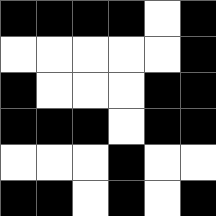[["black", "black", "black", "black", "white", "black"], ["white", "white", "white", "white", "white", "black"], ["black", "white", "white", "white", "black", "black"], ["black", "black", "black", "white", "black", "black"], ["white", "white", "white", "black", "white", "white"], ["black", "black", "white", "black", "white", "black"]]